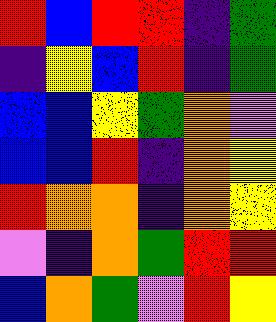[["red", "blue", "red", "red", "indigo", "green"], ["indigo", "yellow", "blue", "red", "indigo", "green"], ["blue", "blue", "yellow", "green", "orange", "violet"], ["blue", "blue", "red", "indigo", "orange", "yellow"], ["red", "orange", "orange", "indigo", "orange", "yellow"], ["violet", "indigo", "orange", "green", "red", "red"], ["blue", "orange", "green", "violet", "red", "yellow"]]